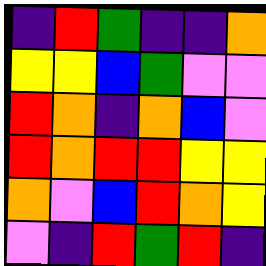[["indigo", "red", "green", "indigo", "indigo", "orange"], ["yellow", "yellow", "blue", "green", "violet", "violet"], ["red", "orange", "indigo", "orange", "blue", "violet"], ["red", "orange", "red", "red", "yellow", "yellow"], ["orange", "violet", "blue", "red", "orange", "yellow"], ["violet", "indigo", "red", "green", "red", "indigo"]]